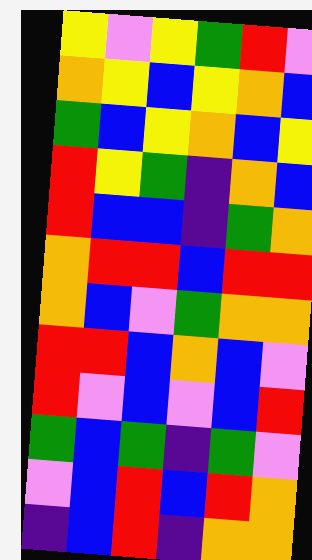[["yellow", "violet", "yellow", "green", "red", "violet"], ["orange", "yellow", "blue", "yellow", "orange", "blue"], ["green", "blue", "yellow", "orange", "blue", "yellow"], ["red", "yellow", "green", "indigo", "orange", "blue"], ["red", "blue", "blue", "indigo", "green", "orange"], ["orange", "red", "red", "blue", "red", "red"], ["orange", "blue", "violet", "green", "orange", "orange"], ["red", "red", "blue", "orange", "blue", "violet"], ["red", "violet", "blue", "violet", "blue", "red"], ["green", "blue", "green", "indigo", "green", "violet"], ["violet", "blue", "red", "blue", "red", "orange"], ["indigo", "blue", "red", "indigo", "orange", "orange"]]